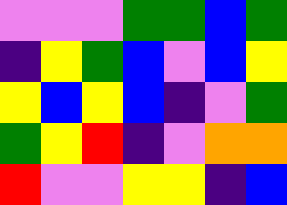[["violet", "violet", "violet", "green", "green", "blue", "green"], ["indigo", "yellow", "green", "blue", "violet", "blue", "yellow"], ["yellow", "blue", "yellow", "blue", "indigo", "violet", "green"], ["green", "yellow", "red", "indigo", "violet", "orange", "orange"], ["red", "violet", "violet", "yellow", "yellow", "indigo", "blue"]]